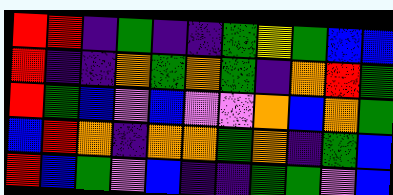[["red", "red", "indigo", "green", "indigo", "indigo", "green", "yellow", "green", "blue", "blue"], ["red", "indigo", "indigo", "orange", "green", "orange", "green", "indigo", "orange", "red", "green"], ["red", "green", "blue", "violet", "blue", "violet", "violet", "orange", "blue", "orange", "green"], ["blue", "red", "orange", "indigo", "orange", "orange", "green", "orange", "indigo", "green", "blue"], ["red", "blue", "green", "violet", "blue", "indigo", "indigo", "green", "green", "violet", "blue"]]